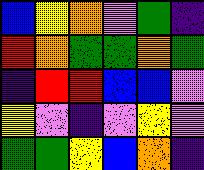[["blue", "yellow", "orange", "violet", "green", "indigo"], ["red", "orange", "green", "green", "orange", "green"], ["indigo", "red", "red", "blue", "blue", "violet"], ["yellow", "violet", "indigo", "violet", "yellow", "violet"], ["green", "green", "yellow", "blue", "orange", "indigo"]]